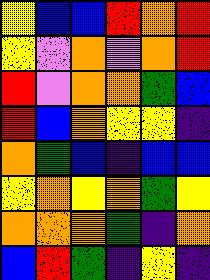[["yellow", "blue", "blue", "red", "orange", "red"], ["yellow", "violet", "orange", "violet", "orange", "red"], ["red", "violet", "orange", "orange", "green", "blue"], ["red", "blue", "orange", "yellow", "yellow", "indigo"], ["orange", "green", "blue", "indigo", "blue", "blue"], ["yellow", "orange", "yellow", "orange", "green", "yellow"], ["orange", "orange", "orange", "green", "indigo", "orange"], ["blue", "red", "green", "indigo", "yellow", "indigo"]]